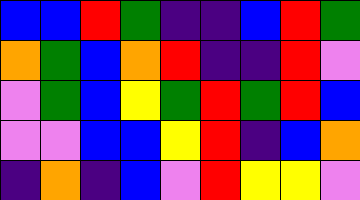[["blue", "blue", "red", "green", "indigo", "indigo", "blue", "red", "green"], ["orange", "green", "blue", "orange", "red", "indigo", "indigo", "red", "violet"], ["violet", "green", "blue", "yellow", "green", "red", "green", "red", "blue"], ["violet", "violet", "blue", "blue", "yellow", "red", "indigo", "blue", "orange"], ["indigo", "orange", "indigo", "blue", "violet", "red", "yellow", "yellow", "violet"]]